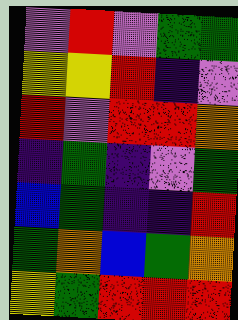[["violet", "red", "violet", "green", "green"], ["yellow", "yellow", "red", "indigo", "violet"], ["red", "violet", "red", "red", "orange"], ["indigo", "green", "indigo", "violet", "green"], ["blue", "green", "indigo", "indigo", "red"], ["green", "orange", "blue", "green", "orange"], ["yellow", "green", "red", "red", "red"]]